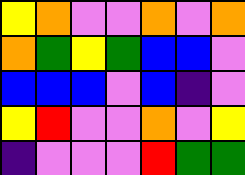[["yellow", "orange", "violet", "violet", "orange", "violet", "orange"], ["orange", "green", "yellow", "green", "blue", "blue", "violet"], ["blue", "blue", "blue", "violet", "blue", "indigo", "violet"], ["yellow", "red", "violet", "violet", "orange", "violet", "yellow"], ["indigo", "violet", "violet", "violet", "red", "green", "green"]]